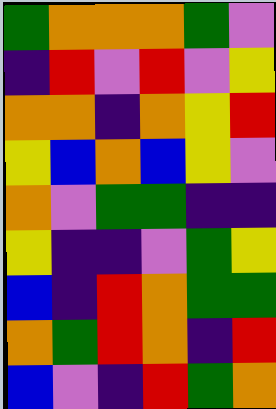[["green", "orange", "orange", "orange", "green", "violet"], ["indigo", "red", "violet", "red", "violet", "yellow"], ["orange", "orange", "indigo", "orange", "yellow", "red"], ["yellow", "blue", "orange", "blue", "yellow", "violet"], ["orange", "violet", "green", "green", "indigo", "indigo"], ["yellow", "indigo", "indigo", "violet", "green", "yellow"], ["blue", "indigo", "red", "orange", "green", "green"], ["orange", "green", "red", "orange", "indigo", "red"], ["blue", "violet", "indigo", "red", "green", "orange"]]